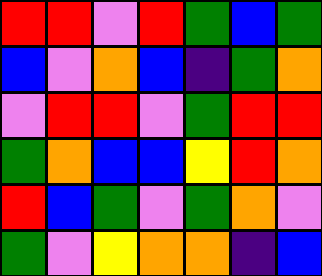[["red", "red", "violet", "red", "green", "blue", "green"], ["blue", "violet", "orange", "blue", "indigo", "green", "orange"], ["violet", "red", "red", "violet", "green", "red", "red"], ["green", "orange", "blue", "blue", "yellow", "red", "orange"], ["red", "blue", "green", "violet", "green", "orange", "violet"], ["green", "violet", "yellow", "orange", "orange", "indigo", "blue"]]